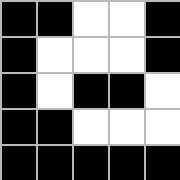[["black", "black", "white", "white", "black"], ["black", "white", "white", "white", "black"], ["black", "white", "black", "black", "white"], ["black", "black", "white", "white", "white"], ["black", "black", "black", "black", "black"]]